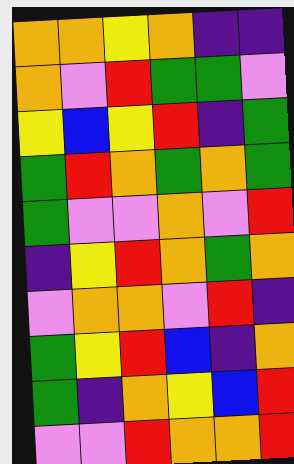[["orange", "orange", "yellow", "orange", "indigo", "indigo"], ["orange", "violet", "red", "green", "green", "violet"], ["yellow", "blue", "yellow", "red", "indigo", "green"], ["green", "red", "orange", "green", "orange", "green"], ["green", "violet", "violet", "orange", "violet", "red"], ["indigo", "yellow", "red", "orange", "green", "orange"], ["violet", "orange", "orange", "violet", "red", "indigo"], ["green", "yellow", "red", "blue", "indigo", "orange"], ["green", "indigo", "orange", "yellow", "blue", "red"], ["violet", "violet", "red", "orange", "orange", "red"]]